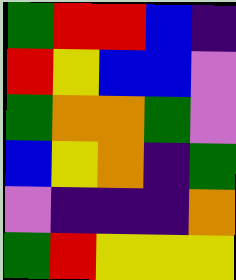[["green", "red", "red", "blue", "indigo"], ["red", "yellow", "blue", "blue", "violet"], ["green", "orange", "orange", "green", "violet"], ["blue", "yellow", "orange", "indigo", "green"], ["violet", "indigo", "indigo", "indigo", "orange"], ["green", "red", "yellow", "yellow", "yellow"]]